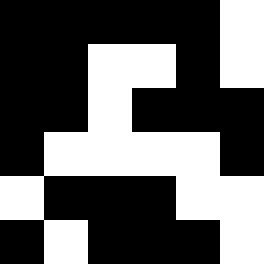[["black", "black", "black", "black", "black", "white"], ["black", "black", "white", "white", "black", "white"], ["black", "black", "white", "black", "black", "black"], ["black", "white", "white", "white", "white", "black"], ["white", "black", "black", "black", "white", "white"], ["black", "white", "black", "black", "black", "white"]]